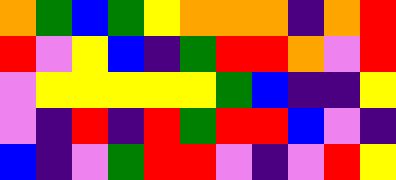[["orange", "green", "blue", "green", "yellow", "orange", "orange", "orange", "indigo", "orange", "red"], ["red", "violet", "yellow", "blue", "indigo", "green", "red", "red", "orange", "violet", "red"], ["violet", "yellow", "yellow", "yellow", "yellow", "yellow", "green", "blue", "indigo", "indigo", "yellow"], ["violet", "indigo", "red", "indigo", "red", "green", "red", "red", "blue", "violet", "indigo"], ["blue", "indigo", "violet", "green", "red", "red", "violet", "indigo", "violet", "red", "yellow"]]